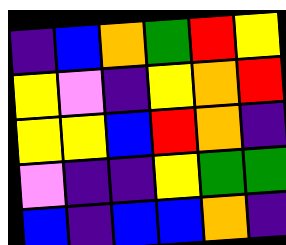[["indigo", "blue", "orange", "green", "red", "yellow"], ["yellow", "violet", "indigo", "yellow", "orange", "red"], ["yellow", "yellow", "blue", "red", "orange", "indigo"], ["violet", "indigo", "indigo", "yellow", "green", "green"], ["blue", "indigo", "blue", "blue", "orange", "indigo"]]